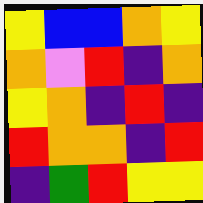[["yellow", "blue", "blue", "orange", "yellow"], ["orange", "violet", "red", "indigo", "orange"], ["yellow", "orange", "indigo", "red", "indigo"], ["red", "orange", "orange", "indigo", "red"], ["indigo", "green", "red", "yellow", "yellow"]]